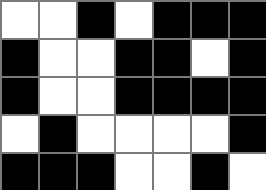[["white", "white", "black", "white", "black", "black", "black"], ["black", "white", "white", "black", "black", "white", "black"], ["black", "white", "white", "black", "black", "black", "black"], ["white", "black", "white", "white", "white", "white", "black"], ["black", "black", "black", "white", "white", "black", "white"]]